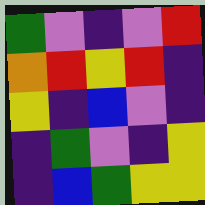[["green", "violet", "indigo", "violet", "red"], ["orange", "red", "yellow", "red", "indigo"], ["yellow", "indigo", "blue", "violet", "indigo"], ["indigo", "green", "violet", "indigo", "yellow"], ["indigo", "blue", "green", "yellow", "yellow"]]